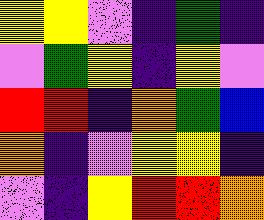[["yellow", "yellow", "violet", "indigo", "green", "indigo"], ["violet", "green", "yellow", "indigo", "yellow", "violet"], ["red", "red", "indigo", "orange", "green", "blue"], ["orange", "indigo", "violet", "yellow", "yellow", "indigo"], ["violet", "indigo", "yellow", "red", "red", "orange"]]